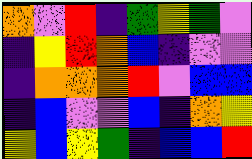[["orange", "violet", "red", "indigo", "green", "yellow", "green", "violet"], ["indigo", "yellow", "red", "orange", "blue", "indigo", "violet", "violet"], ["indigo", "orange", "orange", "orange", "red", "violet", "blue", "blue"], ["indigo", "blue", "violet", "violet", "blue", "indigo", "orange", "yellow"], ["yellow", "blue", "yellow", "green", "indigo", "blue", "blue", "red"]]